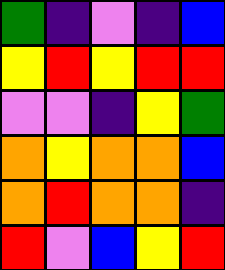[["green", "indigo", "violet", "indigo", "blue"], ["yellow", "red", "yellow", "red", "red"], ["violet", "violet", "indigo", "yellow", "green"], ["orange", "yellow", "orange", "orange", "blue"], ["orange", "red", "orange", "orange", "indigo"], ["red", "violet", "blue", "yellow", "red"]]